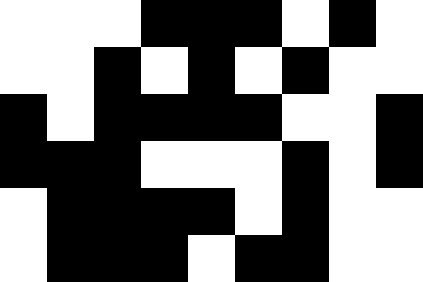[["white", "white", "white", "black", "black", "black", "white", "black", "white"], ["white", "white", "black", "white", "black", "white", "black", "white", "white"], ["black", "white", "black", "black", "black", "black", "white", "white", "black"], ["black", "black", "black", "white", "white", "white", "black", "white", "black"], ["white", "black", "black", "black", "black", "white", "black", "white", "white"], ["white", "black", "black", "black", "white", "black", "black", "white", "white"]]